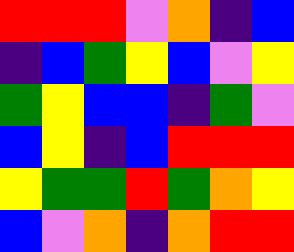[["red", "red", "red", "violet", "orange", "indigo", "blue"], ["indigo", "blue", "green", "yellow", "blue", "violet", "yellow"], ["green", "yellow", "blue", "blue", "indigo", "green", "violet"], ["blue", "yellow", "indigo", "blue", "red", "red", "red"], ["yellow", "green", "green", "red", "green", "orange", "yellow"], ["blue", "violet", "orange", "indigo", "orange", "red", "red"]]